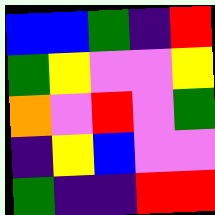[["blue", "blue", "green", "indigo", "red"], ["green", "yellow", "violet", "violet", "yellow"], ["orange", "violet", "red", "violet", "green"], ["indigo", "yellow", "blue", "violet", "violet"], ["green", "indigo", "indigo", "red", "red"]]